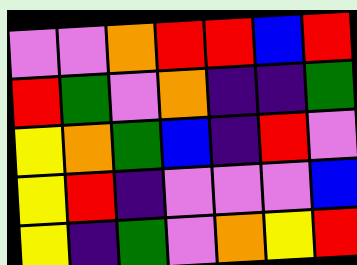[["violet", "violet", "orange", "red", "red", "blue", "red"], ["red", "green", "violet", "orange", "indigo", "indigo", "green"], ["yellow", "orange", "green", "blue", "indigo", "red", "violet"], ["yellow", "red", "indigo", "violet", "violet", "violet", "blue"], ["yellow", "indigo", "green", "violet", "orange", "yellow", "red"]]